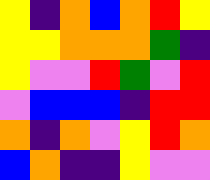[["yellow", "indigo", "orange", "blue", "orange", "red", "yellow"], ["yellow", "yellow", "orange", "orange", "orange", "green", "indigo"], ["yellow", "violet", "violet", "red", "green", "violet", "red"], ["violet", "blue", "blue", "blue", "indigo", "red", "red"], ["orange", "indigo", "orange", "violet", "yellow", "red", "orange"], ["blue", "orange", "indigo", "indigo", "yellow", "violet", "violet"]]